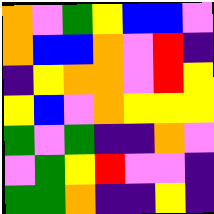[["orange", "violet", "green", "yellow", "blue", "blue", "violet"], ["orange", "blue", "blue", "orange", "violet", "red", "indigo"], ["indigo", "yellow", "orange", "orange", "violet", "red", "yellow"], ["yellow", "blue", "violet", "orange", "yellow", "yellow", "yellow"], ["green", "violet", "green", "indigo", "indigo", "orange", "violet"], ["violet", "green", "yellow", "red", "violet", "violet", "indigo"], ["green", "green", "orange", "indigo", "indigo", "yellow", "indigo"]]